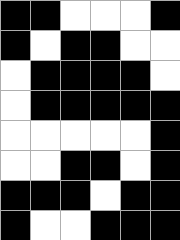[["black", "black", "white", "white", "white", "black"], ["black", "white", "black", "black", "white", "white"], ["white", "black", "black", "black", "black", "white"], ["white", "black", "black", "black", "black", "black"], ["white", "white", "white", "white", "white", "black"], ["white", "white", "black", "black", "white", "black"], ["black", "black", "black", "white", "black", "black"], ["black", "white", "white", "black", "black", "black"]]